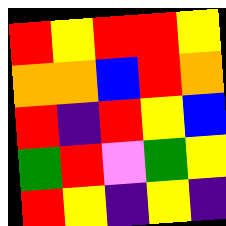[["red", "yellow", "red", "red", "yellow"], ["orange", "orange", "blue", "red", "orange"], ["red", "indigo", "red", "yellow", "blue"], ["green", "red", "violet", "green", "yellow"], ["red", "yellow", "indigo", "yellow", "indigo"]]